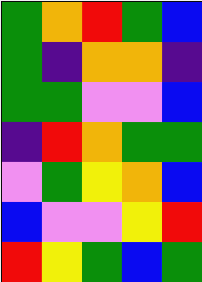[["green", "orange", "red", "green", "blue"], ["green", "indigo", "orange", "orange", "indigo"], ["green", "green", "violet", "violet", "blue"], ["indigo", "red", "orange", "green", "green"], ["violet", "green", "yellow", "orange", "blue"], ["blue", "violet", "violet", "yellow", "red"], ["red", "yellow", "green", "blue", "green"]]